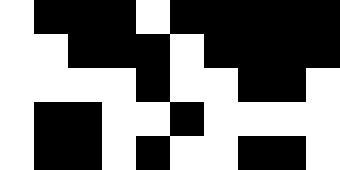[["white", "black", "black", "black", "white", "black", "black", "black", "black", "black"], ["white", "white", "black", "black", "black", "white", "black", "black", "black", "black"], ["white", "white", "white", "white", "black", "white", "white", "black", "black", "white"], ["white", "black", "black", "white", "white", "black", "white", "white", "white", "white"], ["white", "black", "black", "white", "black", "white", "white", "black", "black", "white"]]